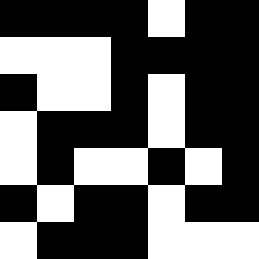[["black", "black", "black", "black", "white", "black", "black"], ["white", "white", "white", "black", "black", "black", "black"], ["black", "white", "white", "black", "white", "black", "black"], ["white", "black", "black", "black", "white", "black", "black"], ["white", "black", "white", "white", "black", "white", "black"], ["black", "white", "black", "black", "white", "black", "black"], ["white", "black", "black", "black", "white", "white", "white"]]